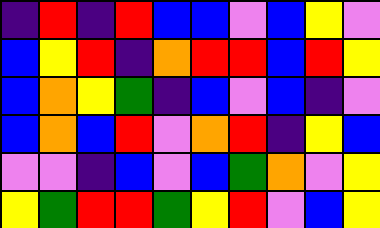[["indigo", "red", "indigo", "red", "blue", "blue", "violet", "blue", "yellow", "violet"], ["blue", "yellow", "red", "indigo", "orange", "red", "red", "blue", "red", "yellow"], ["blue", "orange", "yellow", "green", "indigo", "blue", "violet", "blue", "indigo", "violet"], ["blue", "orange", "blue", "red", "violet", "orange", "red", "indigo", "yellow", "blue"], ["violet", "violet", "indigo", "blue", "violet", "blue", "green", "orange", "violet", "yellow"], ["yellow", "green", "red", "red", "green", "yellow", "red", "violet", "blue", "yellow"]]